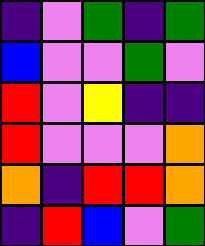[["indigo", "violet", "green", "indigo", "green"], ["blue", "violet", "violet", "green", "violet"], ["red", "violet", "yellow", "indigo", "indigo"], ["red", "violet", "violet", "violet", "orange"], ["orange", "indigo", "red", "red", "orange"], ["indigo", "red", "blue", "violet", "green"]]